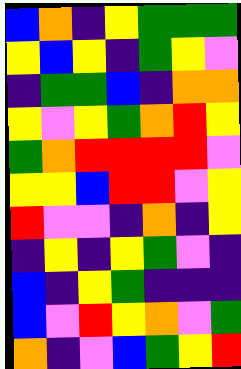[["blue", "orange", "indigo", "yellow", "green", "green", "green"], ["yellow", "blue", "yellow", "indigo", "green", "yellow", "violet"], ["indigo", "green", "green", "blue", "indigo", "orange", "orange"], ["yellow", "violet", "yellow", "green", "orange", "red", "yellow"], ["green", "orange", "red", "red", "red", "red", "violet"], ["yellow", "yellow", "blue", "red", "red", "violet", "yellow"], ["red", "violet", "violet", "indigo", "orange", "indigo", "yellow"], ["indigo", "yellow", "indigo", "yellow", "green", "violet", "indigo"], ["blue", "indigo", "yellow", "green", "indigo", "indigo", "indigo"], ["blue", "violet", "red", "yellow", "orange", "violet", "green"], ["orange", "indigo", "violet", "blue", "green", "yellow", "red"]]